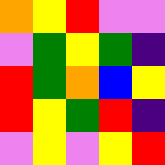[["orange", "yellow", "red", "violet", "violet"], ["violet", "green", "yellow", "green", "indigo"], ["red", "green", "orange", "blue", "yellow"], ["red", "yellow", "green", "red", "indigo"], ["violet", "yellow", "violet", "yellow", "red"]]